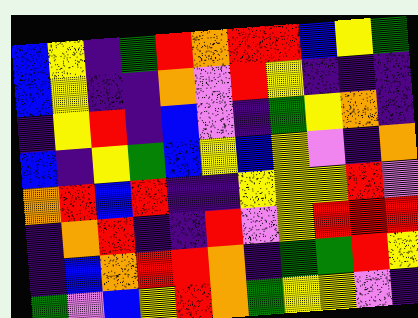[["blue", "yellow", "indigo", "green", "red", "orange", "red", "red", "blue", "yellow", "green"], ["blue", "yellow", "indigo", "indigo", "orange", "violet", "red", "yellow", "indigo", "indigo", "indigo"], ["indigo", "yellow", "red", "indigo", "blue", "violet", "indigo", "green", "yellow", "orange", "indigo"], ["blue", "indigo", "yellow", "green", "blue", "yellow", "blue", "yellow", "violet", "indigo", "orange"], ["orange", "red", "blue", "red", "indigo", "indigo", "yellow", "yellow", "yellow", "red", "violet"], ["indigo", "orange", "red", "indigo", "indigo", "red", "violet", "yellow", "red", "red", "red"], ["indigo", "blue", "orange", "red", "red", "orange", "indigo", "green", "green", "red", "yellow"], ["green", "violet", "blue", "yellow", "red", "orange", "green", "yellow", "yellow", "violet", "indigo"]]